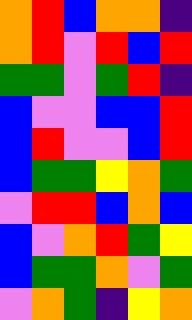[["orange", "red", "blue", "orange", "orange", "indigo"], ["orange", "red", "violet", "red", "blue", "red"], ["green", "green", "violet", "green", "red", "indigo"], ["blue", "violet", "violet", "blue", "blue", "red"], ["blue", "red", "violet", "violet", "blue", "red"], ["blue", "green", "green", "yellow", "orange", "green"], ["violet", "red", "red", "blue", "orange", "blue"], ["blue", "violet", "orange", "red", "green", "yellow"], ["blue", "green", "green", "orange", "violet", "green"], ["violet", "orange", "green", "indigo", "yellow", "orange"]]